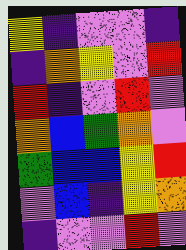[["yellow", "indigo", "violet", "violet", "indigo"], ["indigo", "orange", "yellow", "violet", "red"], ["red", "indigo", "violet", "red", "violet"], ["orange", "blue", "green", "orange", "violet"], ["green", "blue", "blue", "yellow", "red"], ["violet", "blue", "indigo", "yellow", "orange"], ["indigo", "violet", "violet", "red", "violet"]]